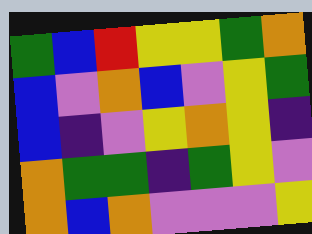[["green", "blue", "red", "yellow", "yellow", "green", "orange"], ["blue", "violet", "orange", "blue", "violet", "yellow", "green"], ["blue", "indigo", "violet", "yellow", "orange", "yellow", "indigo"], ["orange", "green", "green", "indigo", "green", "yellow", "violet"], ["orange", "blue", "orange", "violet", "violet", "violet", "yellow"]]